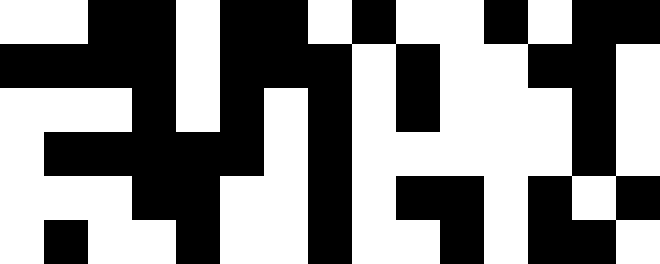[["white", "white", "black", "black", "white", "black", "black", "white", "black", "white", "white", "black", "white", "black", "black"], ["black", "black", "black", "black", "white", "black", "black", "black", "white", "black", "white", "white", "black", "black", "white"], ["white", "white", "white", "black", "white", "black", "white", "black", "white", "black", "white", "white", "white", "black", "white"], ["white", "black", "black", "black", "black", "black", "white", "black", "white", "white", "white", "white", "white", "black", "white"], ["white", "white", "white", "black", "black", "white", "white", "black", "white", "black", "black", "white", "black", "white", "black"], ["white", "black", "white", "white", "black", "white", "white", "black", "white", "white", "black", "white", "black", "black", "white"]]